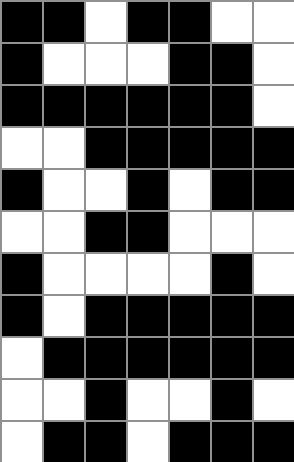[["black", "black", "white", "black", "black", "white", "white"], ["black", "white", "white", "white", "black", "black", "white"], ["black", "black", "black", "black", "black", "black", "white"], ["white", "white", "black", "black", "black", "black", "black"], ["black", "white", "white", "black", "white", "black", "black"], ["white", "white", "black", "black", "white", "white", "white"], ["black", "white", "white", "white", "white", "black", "white"], ["black", "white", "black", "black", "black", "black", "black"], ["white", "black", "black", "black", "black", "black", "black"], ["white", "white", "black", "white", "white", "black", "white"], ["white", "black", "black", "white", "black", "black", "black"]]